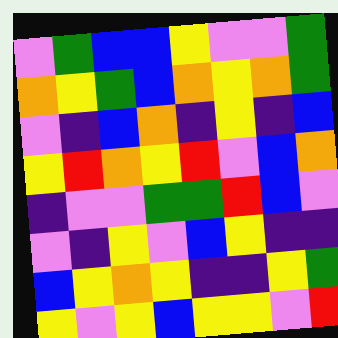[["violet", "green", "blue", "blue", "yellow", "violet", "violet", "green"], ["orange", "yellow", "green", "blue", "orange", "yellow", "orange", "green"], ["violet", "indigo", "blue", "orange", "indigo", "yellow", "indigo", "blue"], ["yellow", "red", "orange", "yellow", "red", "violet", "blue", "orange"], ["indigo", "violet", "violet", "green", "green", "red", "blue", "violet"], ["violet", "indigo", "yellow", "violet", "blue", "yellow", "indigo", "indigo"], ["blue", "yellow", "orange", "yellow", "indigo", "indigo", "yellow", "green"], ["yellow", "violet", "yellow", "blue", "yellow", "yellow", "violet", "red"]]